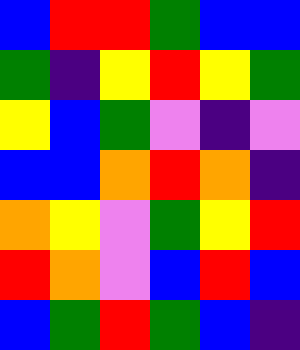[["blue", "red", "red", "green", "blue", "blue"], ["green", "indigo", "yellow", "red", "yellow", "green"], ["yellow", "blue", "green", "violet", "indigo", "violet"], ["blue", "blue", "orange", "red", "orange", "indigo"], ["orange", "yellow", "violet", "green", "yellow", "red"], ["red", "orange", "violet", "blue", "red", "blue"], ["blue", "green", "red", "green", "blue", "indigo"]]